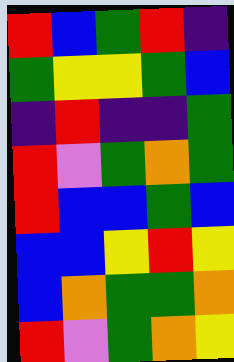[["red", "blue", "green", "red", "indigo"], ["green", "yellow", "yellow", "green", "blue"], ["indigo", "red", "indigo", "indigo", "green"], ["red", "violet", "green", "orange", "green"], ["red", "blue", "blue", "green", "blue"], ["blue", "blue", "yellow", "red", "yellow"], ["blue", "orange", "green", "green", "orange"], ["red", "violet", "green", "orange", "yellow"]]